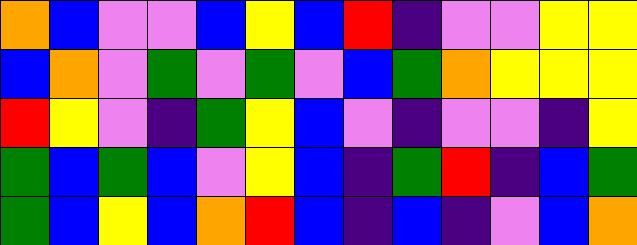[["orange", "blue", "violet", "violet", "blue", "yellow", "blue", "red", "indigo", "violet", "violet", "yellow", "yellow"], ["blue", "orange", "violet", "green", "violet", "green", "violet", "blue", "green", "orange", "yellow", "yellow", "yellow"], ["red", "yellow", "violet", "indigo", "green", "yellow", "blue", "violet", "indigo", "violet", "violet", "indigo", "yellow"], ["green", "blue", "green", "blue", "violet", "yellow", "blue", "indigo", "green", "red", "indigo", "blue", "green"], ["green", "blue", "yellow", "blue", "orange", "red", "blue", "indigo", "blue", "indigo", "violet", "blue", "orange"]]